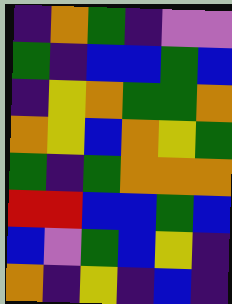[["indigo", "orange", "green", "indigo", "violet", "violet"], ["green", "indigo", "blue", "blue", "green", "blue"], ["indigo", "yellow", "orange", "green", "green", "orange"], ["orange", "yellow", "blue", "orange", "yellow", "green"], ["green", "indigo", "green", "orange", "orange", "orange"], ["red", "red", "blue", "blue", "green", "blue"], ["blue", "violet", "green", "blue", "yellow", "indigo"], ["orange", "indigo", "yellow", "indigo", "blue", "indigo"]]